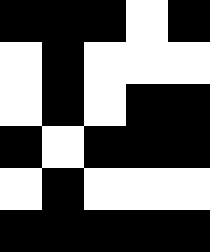[["black", "black", "black", "white", "black"], ["white", "black", "white", "white", "white"], ["white", "black", "white", "black", "black"], ["black", "white", "black", "black", "black"], ["white", "black", "white", "white", "white"], ["black", "black", "black", "black", "black"]]